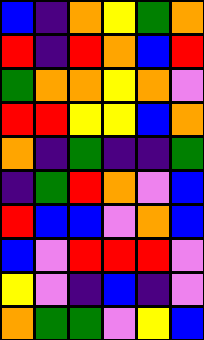[["blue", "indigo", "orange", "yellow", "green", "orange"], ["red", "indigo", "red", "orange", "blue", "red"], ["green", "orange", "orange", "yellow", "orange", "violet"], ["red", "red", "yellow", "yellow", "blue", "orange"], ["orange", "indigo", "green", "indigo", "indigo", "green"], ["indigo", "green", "red", "orange", "violet", "blue"], ["red", "blue", "blue", "violet", "orange", "blue"], ["blue", "violet", "red", "red", "red", "violet"], ["yellow", "violet", "indigo", "blue", "indigo", "violet"], ["orange", "green", "green", "violet", "yellow", "blue"]]